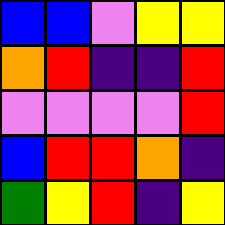[["blue", "blue", "violet", "yellow", "yellow"], ["orange", "red", "indigo", "indigo", "red"], ["violet", "violet", "violet", "violet", "red"], ["blue", "red", "red", "orange", "indigo"], ["green", "yellow", "red", "indigo", "yellow"]]